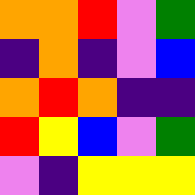[["orange", "orange", "red", "violet", "green"], ["indigo", "orange", "indigo", "violet", "blue"], ["orange", "red", "orange", "indigo", "indigo"], ["red", "yellow", "blue", "violet", "green"], ["violet", "indigo", "yellow", "yellow", "yellow"]]